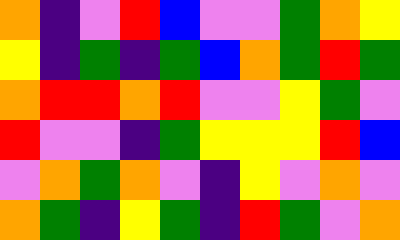[["orange", "indigo", "violet", "red", "blue", "violet", "violet", "green", "orange", "yellow"], ["yellow", "indigo", "green", "indigo", "green", "blue", "orange", "green", "red", "green"], ["orange", "red", "red", "orange", "red", "violet", "violet", "yellow", "green", "violet"], ["red", "violet", "violet", "indigo", "green", "yellow", "yellow", "yellow", "red", "blue"], ["violet", "orange", "green", "orange", "violet", "indigo", "yellow", "violet", "orange", "violet"], ["orange", "green", "indigo", "yellow", "green", "indigo", "red", "green", "violet", "orange"]]